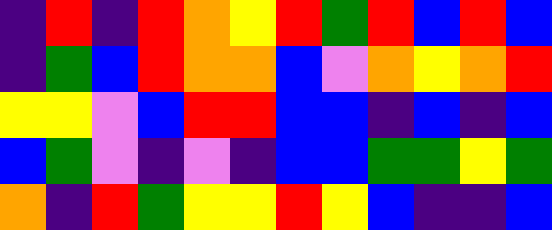[["indigo", "red", "indigo", "red", "orange", "yellow", "red", "green", "red", "blue", "red", "blue"], ["indigo", "green", "blue", "red", "orange", "orange", "blue", "violet", "orange", "yellow", "orange", "red"], ["yellow", "yellow", "violet", "blue", "red", "red", "blue", "blue", "indigo", "blue", "indigo", "blue"], ["blue", "green", "violet", "indigo", "violet", "indigo", "blue", "blue", "green", "green", "yellow", "green"], ["orange", "indigo", "red", "green", "yellow", "yellow", "red", "yellow", "blue", "indigo", "indigo", "blue"]]